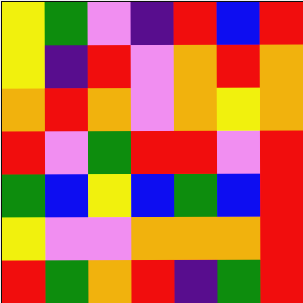[["yellow", "green", "violet", "indigo", "red", "blue", "red"], ["yellow", "indigo", "red", "violet", "orange", "red", "orange"], ["orange", "red", "orange", "violet", "orange", "yellow", "orange"], ["red", "violet", "green", "red", "red", "violet", "red"], ["green", "blue", "yellow", "blue", "green", "blue", "red"], ["yellow", "violet", "violet", "orange", "orange", "orange", "red"], ["red", "green", "orange", "red", "indigo", "green", "red"]]